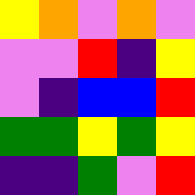[["yellow", "orange", "violet", "orange", "violet"], ["violet", "violet", "red", "indigo", "yellow"], ["violet", "indigo", "blue", "blue", "red"], ["green", "green", "yellow", "green", "yellow"], ["indigo", "indigo", "green", "violet", "red"]]